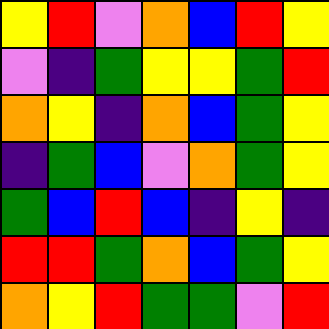[["yellow", "red", "violet", "orange", "blue", "red", "yellow"], ["violet", "indigo", "green", "yellow", "yellow", "green", "red"], ["orange", "yellow", "indigo", "orange", "blue", "green", "yellow"], ["indigo", "green", "blue", "violet", "orange", "green", "yellow"], ["green", "blue", "red", "blue", "indigo", "yellow", "indigo"], ["red", "red", "green", "orange", "blue", "green", "yellow"], ["orange", "yellow", "red", "green", "green", "violet", "red"]]